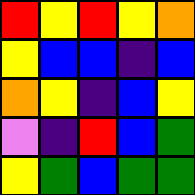[["red", "yellow", "red", "yellow", "orange"], ["yellow", "blue", "blue", "indigo", "blue"], ["orange", "yellow", "indigo", "blue", "yellow"], ["violet", "indigo", "red", "blue", "green"], ["yellow", "green", "blue", "green", "green"]]